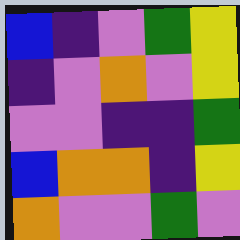[["blue", "indigo", "violet", "green", "yellow"], ["indigo", "violet", "orange", "violet", "yellow"], ["violet", "violet", "indigo", "indigo", "green"], ["blue", "orange", "orange", "indigo", "yellow"], ["orange", "violet", "violet", "green", "violet"]]